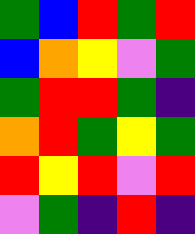[["green", "blue", "red", "green", "red"], ["blue", "orange", "yellow", "violet", "green"], ["green", "red", "red", "green", "indigo"], ["orange", "red", "green", "yellow", "green"], ["red", "yellow", "red", "violet", "red"], ["violet", "green", "indigo", "red", "indigo"]]